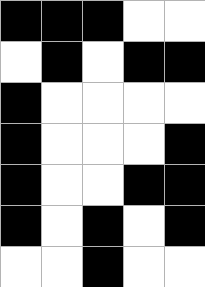[["black", "black", "black", "white", "white"], ["white", "black", "white", "black", "black"], ["black", "white", "white", "white", "white"], ["black", "white", "white", "white", "black"], ["black", "white", "white", "black", "black"], ["black", "white", "black", "white", "black"], ["white", "white", "black", "white", "white"]]